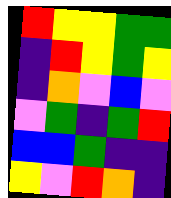[["red", "yellow", "yellow", "green", "green"], ["indigo", "red", "yellow", "green", "yellow"], ["indigo", "orange", "violet", "blue", "violet"], ["violet", "green", "indigo", "green", "red"], ["blue", "blue", "green", "indigo", "indigo"], ["yellow", "violet", "red", "orange", "indigo"]]